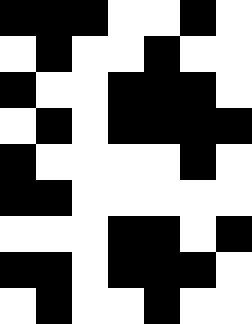[["black", "black", "black", "white", "white", "black", "white"], ["white", "black", "white", "white", "black", "white", "white"], ["black", "white", "white", "black", "black", "black", "white"], ["white", "black", "white", "black", "black", "black", "black"], ["black", "white", "white", "white", "white", "black", "white"], ["black", "black", "white", "white", "white", "white", "white"], ["white", "white", "white", "black", "black", "white", "black"], ["black", "black", "white", "black", "black", "black", "white"], ["white", "black", "white", "white", "black", "white", "white"]]